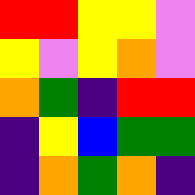[["red", "red", "yellow", "yellow", "violet"], ["yellow", "violet", "yellow", "orange", "violet"], ["orange", "green", "indigo", "red", "red"], ["indigo", "yellow", "blue", "green", "green"], ["indigo", "orange", "green", "orange", "indigo"]]